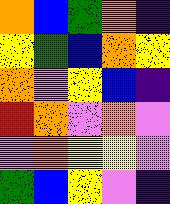[["orange", "blue", "green", "orange", "indigo"], ["yellow", "green", "blue", "orange", "yellow"], ["orange", "violet", "yellow", "blue", "indigo"], ["red", "orange", "violet", "orange", "violet"], ["violet", "orange", "yellow", "yellow", "violet"], ["green", "blue", "yellow", "violet", "indigo"]]